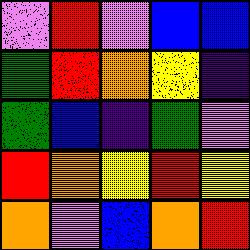[["violet", "red", "violet", "blue", "blue"], ["green", "red", "orange", "yellow", "indigo"], ["green", "blue", "indigo", "green", "violet"], ["red", "orange", "yellow", "red", "yellow"], ["orange", "violet", "blue", "orange", "red"]]